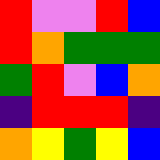[["red", "violet", "violet", "red", "blue"], ["red", "orange", "green", "green", "green"], ["green", "red", "violet", "blue", "orange"], ["indigo", "red", "red", "red", "indigo"], ["orange", "yellow", "green", "yellow", "blue"]]